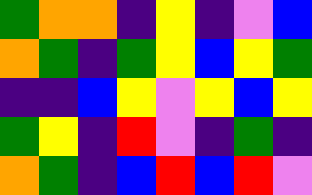[["green", "orange", "orange", "indigo", "yellow", "indigo", "violet", "blue"], ["orange", "green", "indigo", "green", "yellow", "blue", "yellow", "green"], ["indigo", "indigo", "blue", "yellow", "violet", "yellow", "blue", "yellow"], ["green", "yellow", "indigo", "red", "violet", "indigo", "green", "indigo"], ["orange", "green", "indigo", "blue", "red", "blue", "red", "violet"]]